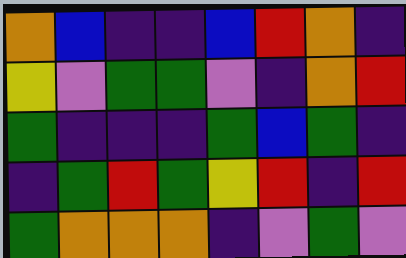[["orange", "blue", "indigo", "indigo", "blue", "red", "orange", "indigo"], ["yellow", "violet", "green", "green", "violet", "indigo", "orange", "red"], ["green", "indigo", "indigo", "indigo", "green", "blue", "green", "indigo"], ["indigo", "green", "red", "green", "yellow", "red", "indigo", "red"], ["green", "orange", "orange", "orange", "indigo", "violet", "green", "violet"]]